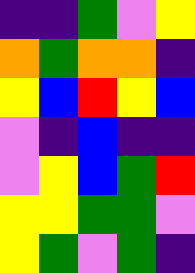[["indigo", "indigo", "green", "violet", "yellow"], ["orange", "green", "orange", "orange", "indigo"], ["yellow", "blue", "red", "yellow", "blue"], ["violet", "indigo", "blue", "indigo", "indigo"], ["violet", "yellow", "blue", "green", "red"], ["yellow", "yellow", "green", "green", "violet"], ["yellow", "green", "violet", "green", "indigo"]]